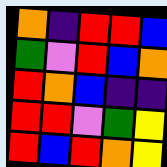[["orange", "indigo", "red", "red", "blue"], ["green", "violet", "red", "blue", "orange"], ["red", "orange", "blue", "indigo", "indigo"], ["red", "red", "violet", "green", "yellow"], ["red", "blue", "red", "orange", "yellow"]]